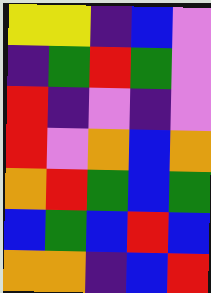[["yellow", "yellow", "indigo", "blue", "violet"], ["indigo", "green", "red", "green", "violet"], ["red", "indigo", "violet", "indigo", "violet"], ["red", "violet", "orange", "blue", "orange"], ["orange", "red", "green", "blue", "green"], ["blue", "green", "blue", "red", "blue"], ["orange", "orange", "indigo", "blue", "red"]]